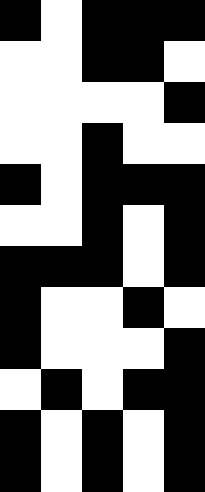[["black", "white", "black", "black", "black"], ["white", "white", "black", "black", "white"], ["white", "white", "white", "white", "black"], ["white", "white", "black", "white", "white"], ["black", "white", "black", "black", "black"], ["white", "white", "black", "white", "black"], ["black", "black", "black", "white", "black"], ["black", "white", "white", "black", "white"], ["black", "white", "white", "white", "black"], ["white", "black", "white", "black", "black"], ["black", "white", "black", "white", "black"], ["black", "white", "black", "white", "black"]]